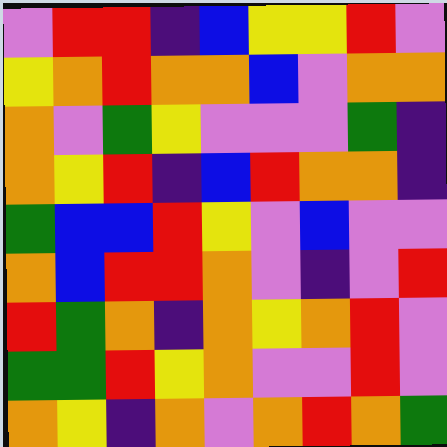[["violet", "red", "red", "indigo", "blue", "yellow", "yellow", "red", "violet"], ["yellow", "orange", "red", "orange", "orange", "blue", "violet", "orange", "orange"], ["orange", "violet", "green", "yellow", "violet", "violet", "violet", "green", "indigo"], ["orange", "yellow", "red", "indigo", "blue", "red", "orange", "orange", "indigo"], ["green", "blue", "blue", "red", "yellow", "violet", "blue", "violet", "violet"], ["orange", "blue", "red", "red", "orange", "violet", "indigo", "violet", "red"], ["red", "green", "orange", "indigo", "orange", "yellow", "orange", "red", "violet"], ["green", "green", "red", "yellow", "orange", "violet", "violet", "red", "violet"], ["orange", "yellow", "indigo", "orange", "violet", "orange", "red", "orange", "green"]]